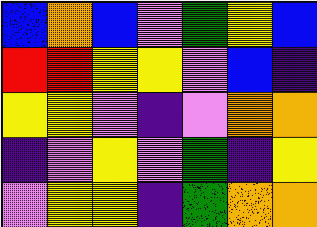[["blue", "orange", "blue", "violet", "green", "yellow", "blue"], ["red", "red", "yellow", "yellow", "violet", "blue", "indigo"], ["yellow", "yellow", "violet", "indigo", "violet", "orange", "orange"], ["indigo", "violet", "yellow", "violet", "green", "indigo", "yellow"], ["violet", "yellow", "yellow", "indigo", "green", "orange", "orange"]]